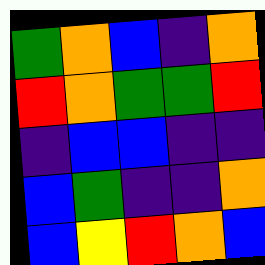[["green", "orange", "blue", "indigo", "orange"], ["red", "orange", "green", "green", "red"], ["indigo", "blue", "blue", "indigo", "indigo"], ["blue", "green", "indigo", "indigo", "orange"], ["blue", "yellow", "red", "orange", "blue"]]